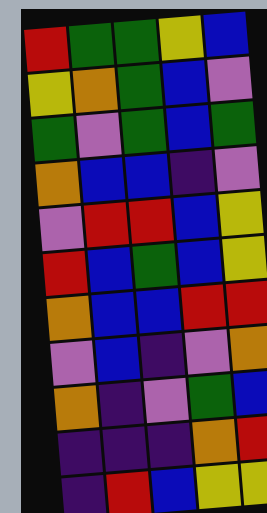[["red", "green", "green", "yellow", "blue"], ["yellow", "orange", "green", "blue", "violet"], ["green", "violet", "green", "blue", "green"], ["orange", "blue", "blue", "indigo", "violet"], ["violet", "red", "red", "blue", "yellow"], ["red", "blue", "green", "blue", "yellow"], ["orange", "blue", "blue", "red", "red"], ["violet", "blue", "indigo", "violet", "orange"], ["orange", "indigo", "violet", "green", "blue"], ["indigo", "indigo", "indigo", "orange", "red"], ["indigo", "red", "blue", "yellow", "yellow"]]